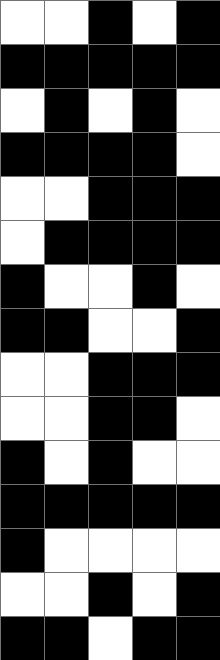[["white", "white", "black", "white", "black"], ["black", "black", "black", "black", "black"], ["white", "black", "white", "black", "white"], ["black", "black", "black", "black", "white"], ["white", "white", "black", "black", "black"], ["white", "black", "black", "black", "black"], ["black", "white", "white", "black", "white"], ["black", "black", "white", "white", "black"], ["white", "white", "black", "black", "black"], ["white", "white", "black", "black", "white"], ["black", "white", "black", "white", "white"], ["black", "black", "black", "black", "black"], ["black", "white", "white", "white", "white"], ["white", "white", "black", "white", "black"], ["black", "black", "white", "black", "black"]]